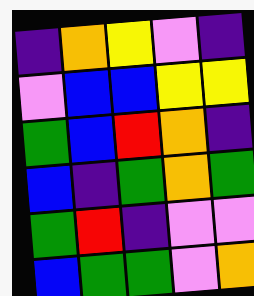[["indigo", "orange", "yellow", "violet", "indigo"], ["violet", "blue", "blue", "yellow", "yellow"], ["green", "blue", "red", "orange", "indigo"], ["blue", "indigo", "green", "orange", "green"], ["green", "red", "indigo", "violet", "violet"], ["blue", "green", "green", "violet", "orange"]]